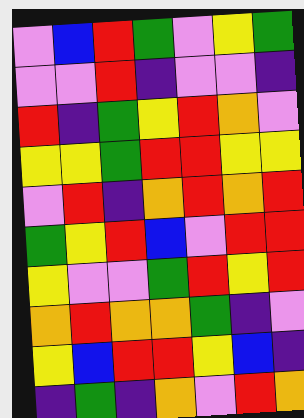[["violet", "blue", "red", "green", "violet", "yellow", "green"], ["violet", "violet", "red", "indigo", "violet", "violet", "indigo"], ["red", "indigo", "green", "yellow", "red", "orange", "violet"], ["yellow", "yellow", "green", "red", "red", "yellow", "yellow"], ["violet", "red", "indigo", "orange", "red", "orange", "red"], ["green", "yellow", "red", "blue", "violet", "red", "red"], ["yellow", "violet", "violet", "green", "red", "yellow", "red"], ["orange", "red", "orange", "orange", "green", "indigo", "violet"], ["yellow", "blue", "red", "red", "yellow", "blue", "indigo"], ["indigo", "green", "indigo", "orange", "violet", "red", "orange"]]